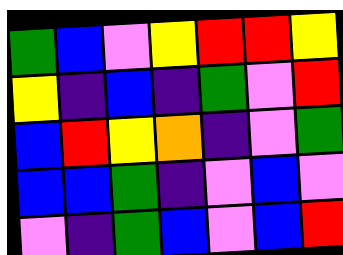[["green", "blue", "violet", "yellow", "red", "red", "yellow"], ["yellow", "indigo", "blue", "indigo", "green", "violet", "red"], ["blue", "red", "yellow", "orange", "indigo", "violet", "green"], ["blue", "blue", "green", "indigo", "violet", "blue", "violet"], ["violet", "indigo", "green", "blue", "violet", "blue", "red"]]